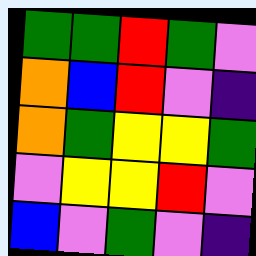[["green", "green", "red", "green", "violet"], ["orange", "blue", "red", "violet", "indigo"], ["orange", "green", "yellow", "yellow", "green"], ["violet", "yellow", "yellow", "red", "violet"], ["blue", "violet", "green", "violet", "indigo"]]